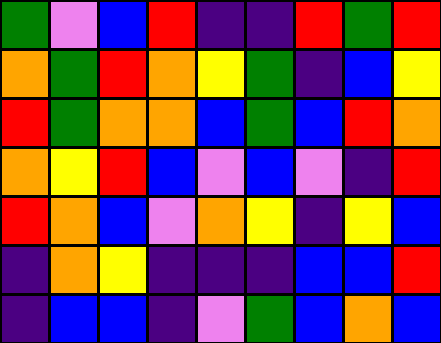[["green", "violet", "blue", "red", "indigo", "indigo", "red", "green", "red"], ["orange", "green", "red", "orange", "yellow", "green", "indigo", "blue", "yellow"], ["red", "green", "orange", "orange", "blue", "green", "blue", "red", "orange"], ["orange", "yellow", "red", "blue", "violet", "blue", "violet", "indigo", "red"], ["red", "orange", "blue", "violet", "orange", "yellow", "indigo", "yellow", "blue"], ["indigo", "orange", "yellow", "indigo", "indigo", "indigo", "blue", "blue", "red"], ["indigo", "blue", "blue", "indigo", "violet", "green", "blue", "orange", "blue"]]